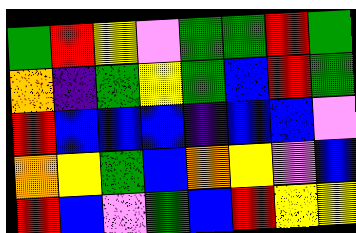[["green", "red", "yellow", "violet", "green", "green", "red", "green"], ["orange", "indigo", "green", "yellow", "green", "blue", "red", "green"], ["red", "blue", "blue", "blue", "indigo", "blue", "blue", "violet"], ["orange", "yellow", "green", "blue", "orange", "yellow", "violet", "blue"], ["red", "blue", "violet", "green", "blue", "red", "yellow", "yellow"]]